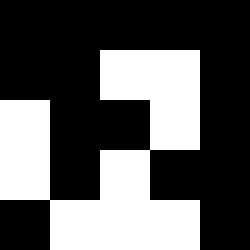[["black", "black", "black", "black", "black"], ["black", "black", "white", "white", "black"], ["white", "black", "black", "white", "black"], ["white", "black", "white", "black", "black"], ["black", "white", "white", "white", "black"]]